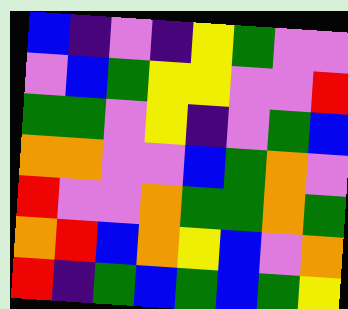[["blue", "indigo", "violet", "indigo", "yellow", "green", "violet", "violet"], ["violet", "blue", "green", "yellow", "yellow", "violet", "violet", "red"], ["green", "green", "violet", "yellow", "indigo", "violet", "green", "blue"], ["orange", "orange", "violet", "violet", "blue", "green", "orange", "violet"], ["red", "violet", "violet", "orange", "green", "green", "orange", "green"], ["orange", "red", "blue", "orange", "yellow", "blue", "violet", "orange"], ["red", "indigo", "green", "blue", "green", "blue", "green", "yellow"]]